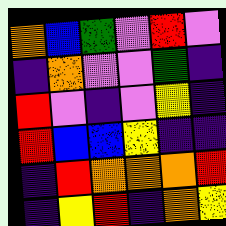[["orange", "blue", "green", "violet", "red", "violet"], ["indigo", "orange", "violet", "violet", "green", "indigo"], ["red", "violet", "indigo", "violet", "yellow", "indigo"], ["red", "blue", "blue", "yellow", "indigo", "indigo"], ["indigo", "red", "orange", "orange", "orange", "red"], ["indigo", "yellow", "red", "indigo", "orange", "yellow"]]